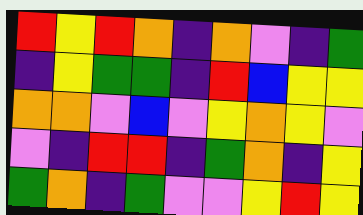[["red", "yellow", "red", "orange", "indigo", "orange", "violet", "indigo", "green"], ["indigo", "yellow", "green", "green", "indigo", "red", "blue", "yellow", "yellow"], ["orange", "orange", "violet", "blue", "violet", "yellow", "orange", "yellow", "violet"], ["violet", "indigo", "red", "red", "indigo", "green", "orange", "indigo", "yellow"], ["green", "orange", "indigo", "green", "violet", "violet", "yellow", "red", "yellow"]]